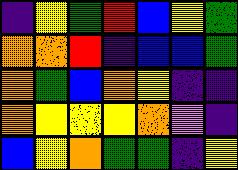[["indigo", "yellow", "green", "red", "blue", "yellow", "green"], ["orange", "orange", "red", "indigo", "blue", "blue", "green"], ["orange", "green", "blue", "orange", "yellow", "indigo", "indigo"], ["orange", "yellow", "yellow", "yellow", "orange", "violet", "indigo"], ["blue", "yellow", "orange", "green", "green", "indigo", "yellow"]]